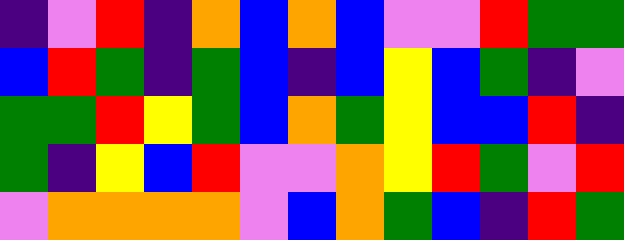[["indigo", "violet", "red", "indigo", "orange", "blue", "orange", "blue", "violet", "violet", "red", "green", "green"], ["blue", "red", "green", "indigo", "green", "blue", "indigo", "blue", "yellow", "blue", "green", "indigo", "violet"], ["green", "green", "red", "yellow", "green", "blue", "orange", "green", "yellow", "blue", "blue", "red", "indigo"], ["green", "indigo", "yellow", "blue", "red", "violet", "violet", "orange", "yellow", "red", "green", "violet", "red"], ["violet", "orange", "orange", "orange", "orange", "violet", "blue", "orange", "green", "blue", "indigo", "red", "green"]]